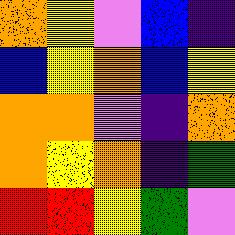[["orange", "yellow", "violet", "blue", "indigo"], ["blue", "yellow", "orange", "blue", "yellow"], ["orange", "orange", "violet", "indigo", "orange"], ["orange", "yellow", "orange", "indigo", "green"], ["red", "red", "yellow", "green", "violet"]]